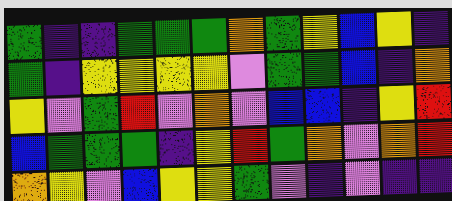[["green", "indigo", "indigo", "green", "green", "green", "orange", "green", "yellow", "blue", "yellow", "indigo"], ["green", "indigo", "yellow", "yellow", "yellow", "yellow", "violet", "green", "green", "blue", "indigo", "orange"], ["yellow", "violet", "green", "red", "violet", "orange", "violet", "blue", "blue", "indigo", "yellow", "red"], ["blue", "green", "green", "green", "indigo", "yellow", "red", "green", "orange", "violet", "orange", "red"], ["orange", "yellow", "violet", "blue", "yellow", "yellow", "green", "violet", "indigo", "violet", "indigo", "indigo"]]